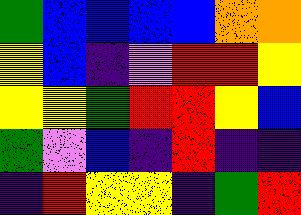[["green", "blue", "blue", "blue", "blue", "orange", "orange"], ["yellow", "blue", "indigo", "violet", "red", "red", "yellow"], ["yellow", "yellow", "green", "red", "red", "yellow", "blue"], ["green", "violet", "blue", "indigo", "red", "indigo", "indigo"], ["indigo", "red", "yellow", "yellow", "indigo", "green", "red"]]